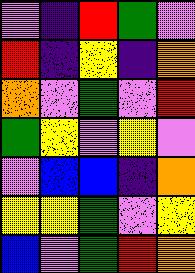[["violet", "indigo", "red", "green", "violet"], ["red", "indigo", "yellow", "indigo", "orange"], ["orange", "violet", "green", "violet", "red"], ["green", "yellow", "violet", "yellow", "violet"], ["violet", "blue", "blue", "indigo", "orange"], ["yellow", "yellow", "green", "violet", "yellow"], ["blue", "violet", "green", "red", "orange"]]